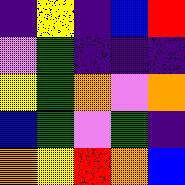[["indigo", "yellow", "indigo", "blue", "red"], ["violet", "green", "indigo", "indigo", "indigo"], ["yellow", "green", "orange", "violet", "orange"], ["blue", "green", "violet", "green", "indigo"], ["orange", "yellow", "red", "orange", "blue"]]